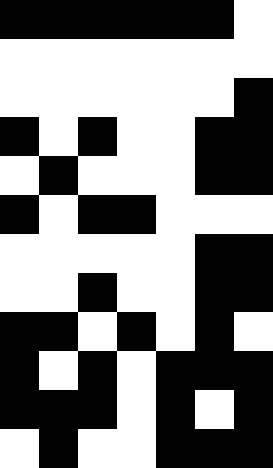[["black", "black", "black", "black", "black", "black", "white"], ["white", "white", "white", "white", "white", "white", "white"], ["white", "white", "white", "white", "white", "white", "black"], ["black", "white", "black", "white", "white", "black", "black"], ["white", "black", "white", "white", "white", "black", "black"], ["black", "white", "black", "black", "white", "white", "white"], ["white", "white", "white", "white", "white", "black", "black"], ["white", "white", "black", "white", "white", "black", "black"], ["black", "black", "white", "black", "white", "black", "white"], ["black", "white", "black", "white", "black", "black", "black"], ["black", "black", "black", "white", "black", "white", "black"], ["white", "black", "white", "white", "black", "black", "black"]]